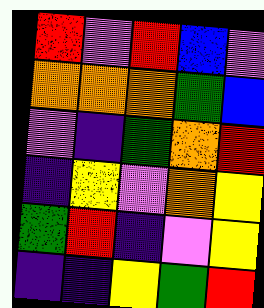[["red", "violet", "red", "blue", "violet"], ["orange", "orange", "orange", "green", "blue"], ["violet", "indigo", "green", "orange", "red"], ["indigo", "yellow", "violet", "orange", "yellow"], ["green", "red", "indigo", "violet", "yellow"], ["indigo", "indigo", "yellow", "green", "red"]]